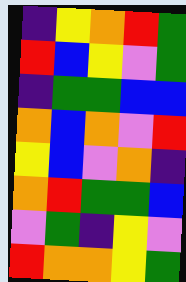[["indigo", "yellow", "orange", "red", "green"], ["red", "blue", "yellow", "violet", "green"], ["indigo", "green", "green", "blue", "blue"], ["orange", "blue", "orange", "violet", "red"], ["yellow", "blue", "violet", "orange", "indigo"], ["orange", "red", "green", "green", "blue"], ["violet", "green", "indigo", "yellow", "violet"], ["red", "orange", "orange", "yellow", "green"]]